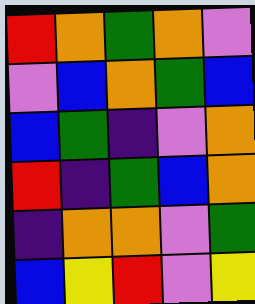[["red", "orange", "green", "orange", "violet"], ["violet", "blue", "orange", "green", "blue"], ["blue", "green", "indigo", "violet", "orange"], ["red", "indigo", "green", "blue", "orange"], ["indigo", "orange", "orange", "violet", "green"], ["blue", "yellow", "red", "violet", "yellow"]]